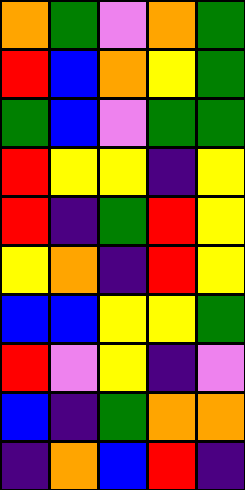[["orange", "green", "violet", "orange", "green"], ["red", "blue", "orange", "yellow", "green"], ["green", "blue", "violet", "green", "green"], ["red", "yellow", "yellow", "indigo", "yellow"], ["red", "indigo", "green", "red", "yellow"], ["yellow", "orange", "indigo", "red", "yellow"], ["blue", "blue", "yellow", "yellow", "green"], ["red", "violet", "yellow", "indigo", "violet"], ["blue", "indigo", "green", "orange", "orange"], ["indigo", "orange", "blue", "red", "indigo"]]